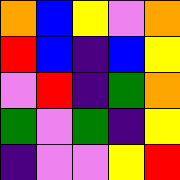[["orange", "blue", "yellow", "violet", "orange"], ["red", "blue", "indigo", "blue", "yellow"], ["violet", "red", "indigo", "green", "orange"], ["green", "violet", "green", "indigo", "yellow"], ["indigo", "violet", "violet", "yellow", "red"]]